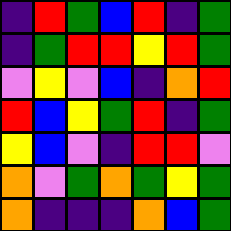[["indigo", "red", "green", "blue", "red", "indigo", "green"], ["indigo", "green", "red", "red", "yellow", "red", "green"], ["violet", "yellow", "violet", "blue", "indigo", "orange", "red"], ["red", "blue", "yellow", "green", "red", "indigo", "green"], ["yellow", "blue", "violet", "indigo", "red", "red", "violet"], ["orange", "violet", "green", "orange", "green", "yellow", "green"], ["orange", "indigo", "indigo", "indigo", "orange", "blue", "green"]]